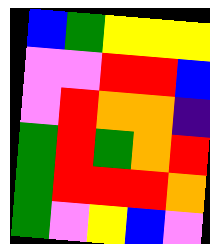[["blue", "green", "yellow", "yellow", "yellow"], ["violet", "violet", "red", "red", "blue"], ["violet", "red", "orange", "orange", "indigo"], ["green", "red", "green", "orange", "red"], ["green", "red", "red", "red", "orange"], ["green", "violet", "yellow", "blue", "violet"]]